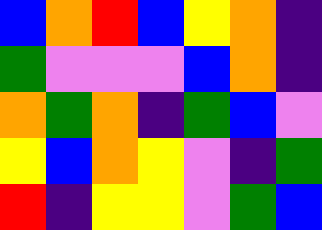[["blue", "orange", "red", "blue", "yellow", "orange", "indigo"], ["green", "violet", "violet", "violet", "blue", "orange", "indigo"], ["orange", "green", "orange", "indigo", "green", "blue", "violet"], ["yellow", "blue", "orange", "yellow", "violet", "indigo", "green"], ["red", "indigo", "yellow", "yellow", "violet", "green", "blue"]]